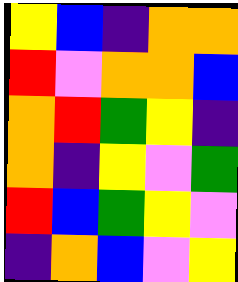[["yellow", "blue", "indigo", "orange", "orange"], ["red", "violet", "orange", "orange", "blue"], ["orange", "red", "green", "yellow", "indigo"], ["orange", "indigo", "yellow", "violet", "green"], ["red", "blue", "green", "yellow", "violet"], ["indigo", "orange", "blue", "violet", "yellow"]]